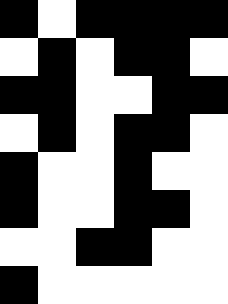[["black", "white", "black", "black", "black", "black"], ["white", "black", "white", "black", "black", "white"], ["black", "black", "white", "white", "black", "black"], ["white", "black", "white", "black", "black", "white"], ["black", "white", "white", "black", "white", "white"], ["black", "white", "white", "black", "black", "white"], ["white", "white", "black", "black", "white", "white"], ["black", "white", "white", "white", "white", "white"]]